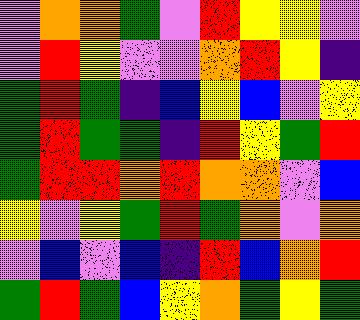[["violet", "orange", "orange", "green", "violet", "red", "yellow", "yellow", "violet"], ["violet", "red", "yellow", "violet", "violet", "orange", "red", "yellow", "indigo"], ["green", "red", "green", "indigo", "blue", "yellow", "blue", "violet", "yellow"], ["green", "red", "green", "green", "indigo", "red", "yellow", "green", "red"], ["green", "red", "red", "orange", "red", "orange", "orange", "violet", "blue"], ["yellow", "violet", "yellow", "green", "red", "green", "orange", "violet", "orange"], ["violet", "blue", "violet", "blue", "indigo", "red", "blue", "orange", "red"], ["green", "red", "green", "blue", "yellow", "orange", "green", "yellow", "green"]]